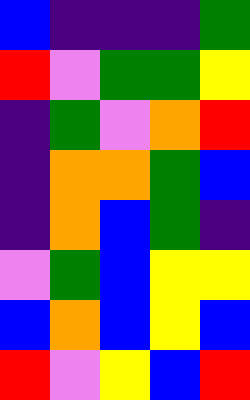[["blue", "indigo", "indigo", "indigo", "green"], ["red", "violet", "green", "green", "yellow"], ["indigo", "green", "violet", "orange", "red"], ["indigo", "orange", "orange", "green", "blue"], ["indigo", "orange", "blue", "green", "indigo"], ["violet", "green", "blue", "yellow", "yellow"], ["blue", "orange", "blue", "yellow", "blue"], ["red", "violet", "yellow", "blue", "red"]]